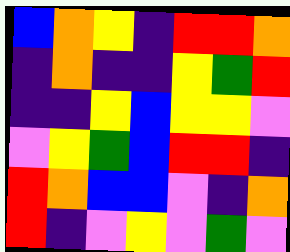[["blue", "orange", "yellow", "indigo", "red", "red", "orange"], ["indigo", "orange", "indigo", "indigo", "yellow", "green", "red"], ["indigo", "indigo", "yellow", "blue", "yellow", "yellow", "violet"], ["violet", "yellow", "green", "blue", "red", "red", "indigo"], ["red", "orange", "blue", "blue", "violet", "indigo", "orange"], ["red", "indigo", "violet", "yellow", "violet", "green", "violet"]]